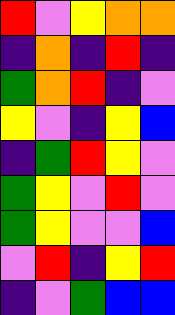[["red", "violet", "yellow", "orange", "orange"], ["indigo", "orange", "indigo", "red", "indigo"], ["green", "orange", "red", "indigo", "violet"], ["yellow", "violet", "indigo", "yellow", "blue"], ["indigo", "green", "red", "yellow", "violet"], ["green", "yellow", "violet", "red", "violet"], ["green", "yellow", "violet", "violet", "blue"], ["violet", "red", "indigo", "yellow", "red"], ["indigo", "violet", "green", "blue", "blue"]]